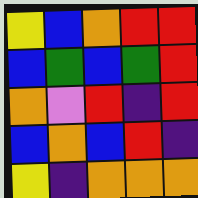[["yellow", "blue", "orange", "red", "red"], ["blue", "green", "blue", "green", "red"], ["orange", "violet", "red", "indigo", "red"], ["blue", "orange", "blue", "red", "indigo"], ["yellow", "indigo", "orange", "orange", "orange"]]